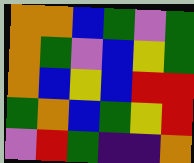[["orange", "orange", "blue", "green", "violet", "green"], ["orange", "green", "violet", "blue", "yellow", "green"], ["orange", "blue", "yellow", "blue", "red", "red"], ["green", "orange", "blue", "green", "yellow", "red"], ["violet", "red", "green", "indigo", "indigo", "orange"]]